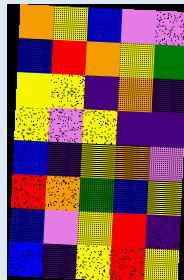[["orange", "yellow", "blue", "violet", "violet"], ["blue", "red", "orange", "yellow", "green"], ["yellow", "yellow", "indigo", "orange", "indigo"], ["yellow", "violet", "yellow", "indigo", "indigo"], ["blue", "indigo", "yellow", "orange", "violet"], ["red", "orange", "green", "blue", "yellow"], ["blue", "violet", "yellow", "red", "indigo"], ["blue", "indigo", "yellow", "red", "yellow"]]